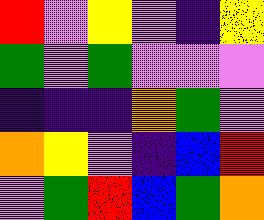[["red", "violet", "yellow", "violet", "indigo", "yellow"], ["green", "violet", "green", "violet", "violet", "violet"], ["indigo", "indigo", "indigo", "orange", "green", "violet"], ["orange", "yellow", "violet", "indigo", "blue", "red"], ["violet", "green", "red", "blue", "green", "orange"]]